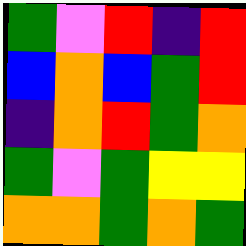[["green", "violet", "red", "indigo", "red"], ["blue", "orange", "blue", "green", "red"], ["indigo", "orange", "red", "green", "orange"], ["green", "violet", "green", "yellow", "yellow"], ["orange", "orange", "green", "orange", "green"]]